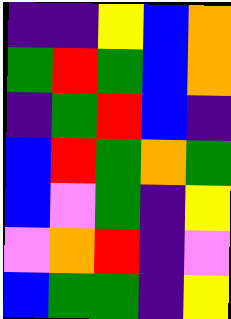[["indigo", "indigo", "yellow", "blue", "orange"], ["green", "red", "green", "blue", "orange"], ["indigo", "green", "red", "blue", "indigo"], ["blue", "red", "green", "orange", "green"], ["blue", "violet", "green", "indigo", "yellow"], ["violet", "orange", "red", "indigo", "violet"], ["blue", "green", "green", "indigo", "yellow"]]